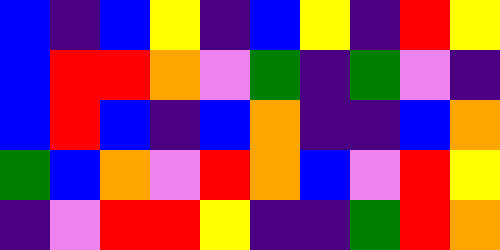[["blue", "indigo", "blue", "yellow", "indigo", "blue", "yellow", "indigo", "red", "yellow"], ["blue", "red", "red", "orange", "violet", "green", "indigo", "green", "violet", "indigo"], ["blue", "red", "blue", "indigo", "blue", "orange", "indigo", "indigo", "blue", "orange"], ["green", "blue", "orange", "violet", "red", "orange", "blue", "violet", "red", "yellow"], ["indigo", "violet", "red", "red", "yellow", "indigo", "indigo", "green", "red", "orange"]]